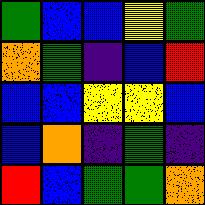[["green", "blue", "blue", "yellow", "green"], ["orange", "green", "indigo", "blue", "red"], ["blue", "blue", "yellow", "yellow", "blue"], ["blue", "orange", "indigo", "green", "indigo"], ["red", "blue", "green", "green", "orange"]]